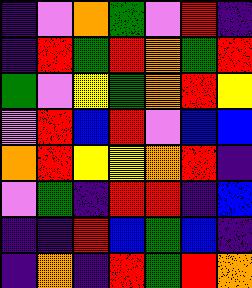[["indigo", "violet", "orange", "green", "violet", "red", "indigo"], ["indigo", "red", "green", "red", "orange", "green", "red"], ["green", "violet", "yellow", "green", "orange", "red", "yellow"], ["violet", "red", "blue", "red", "violet", "blue", "blue"], ["orange", "red", "yellow", "yellow", "orange", "red", "indigo"], ["violet", "green", "indigo", "red", "red", "indigo", "blue"], ["indigo", "indigo", "red", "blue", "green", "blue", "indigo"], ["indigo", "orange", "indigo", "red", "green", "red", "orange"]]